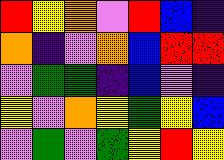[["red", "yellow", "orange", "violet", "red", "blue", "indigo"], ["orange", "indigo", "violet", "orange", "blue", "red", "red"], ["violet", "green", "green", "indigo", "blue", "violet", "indigo"], ["yellow", "violet", "orange", "yellow", "green", "yellow", "blue"], ["violet", "green", "violet", "green", "yellow", "red", "yellow"]]